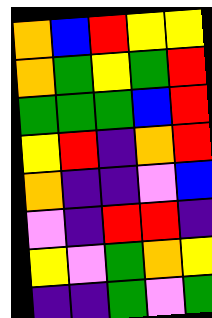[["orange", "blue", "red", "yellow", "yellow"], ["orange", "green", "yellow", "green", "red"], ["green", "green", "green", "blue", "red"], ["yellow", "red", "indigo", "orange", "red"], ["orange", "indigo", "indigo", "violet", "blue"], ["violet", "indigo", "red", "red", "indigo"], ["yellow", "violet", "green", "orange", "yellow"], ["indigo", "indigo", "green", "violet", "green"]]